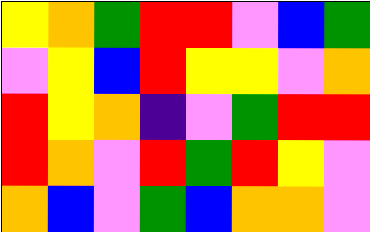[["yellow", "orange", "green", "red", "red", "violet", "blue", "green"], ["violet", "yellow", "blue", "red", "yellow", "yellow", "violet", "orange"], ["red", "yellow", "orange", "indigo", "violet", "green", "red", "red"], ["red", "orange", "violet", "red", "green", "red", "yellow", "violet"], ["orange", "blue", "violet", "green", "blue", "orange", "orange", "violet"]]